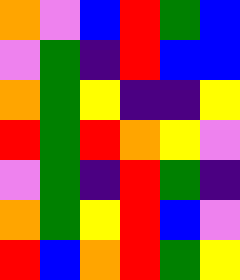[["orange", "violet", "blue", "red", "green", "blue"], ["violet", "green", "indigo", "red", "blue", "blue"], ["orange", "green", "yellow", "indigo", "indigo", "yellow"], ["red", "green", "red", "orange", "yellow", "violet"], ["violet", "green", "indigo", "red", "green", "indigo"], ["orange", "green", "yellow", "red", "blue", "violet"], ["red", "blue", "orange", "red", "green", "yellow"]]